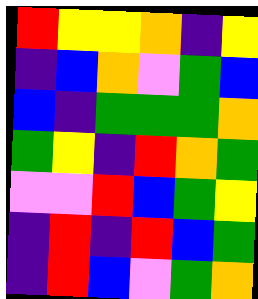[["red", "yellow", "yellow", "orange", "indigo", "yellow"], ["indigo", "blue", "orange", "violet", "green", "blue"], ["blue", "indigo", "green", "green", "green", "orange"], ["green", "yellow", "indigo", "red", "orange", "green"], ["violet", "violet", "red", "blue", "green", "yellow"], ["indigo", "red", "indigo", "red", "blue", "green"], ["indigo", "red", "blue", "violet", "green", "orange"]]